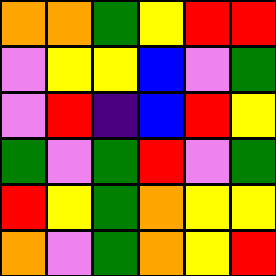[["orange", "orange", "green", "yellow", "red", "red"], ["violet", "yellow", "yellow", "blue", "violet", "green"], ["violet", "red", "indigo", "blue", "red", "yellow"], ["green", "violet", "green", "red", "violet", "green"], ["red", "yellow", "green", "orange", "yellow", "yellow"], ["orange", "violet", "green", "orange", "yellow", "red"]]